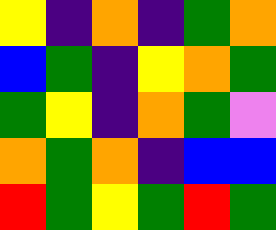[["yellow", "indigo", "orange", "indigo", "green", "orange"], ["blue", "green", "indigo", "yellow", "orange", "green"], ["green", "yellow", "indigo", "orange", "green", "violet"], ["orange", "green", "orange", "indigo", "blue", "blue"], ["red", "green", "yellow", "green", "red", "green"]]